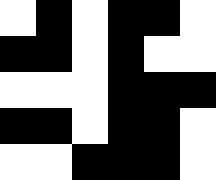[["white", "black", "white", "black", "black", "white"], ["black", "black", "white", "black", "white", "white"], ["white", "white", "white", "black", "black", "black"], ["black", "black", "white", "black", "black", "white"], ["white", "white", "black", "black", "black", "white"]]